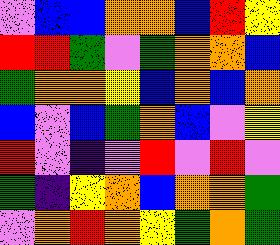[["violet", "blue", "blue", "orange", "orange", "blue", "red", "yellow"], ["red", "red", "green", "violet", "green", "orange", "orange", "blue"], ["green", "orange", "orange", "yellow", "blue", "orange", "blue", "orange"], ["blue", "violet", "blue", "green", "orange", "blue", "violet", "yellow"], ["red", "violet", "indigo", "violet", "red", "violet", "red", "violet"], ["green", "indigo", "yellow", "orange", "blue", "orange", "orange", "green"], ["violet", "orange", "red", "orange", "yellow", "green", "orange", "green"]]